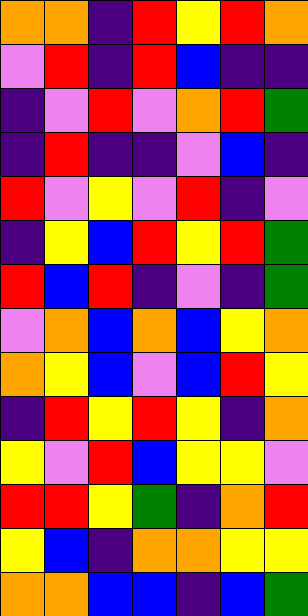[["orange", "orange", "indigo", "red", "yellow", "red", "orange"], ["violet", "red", "indigo", "red", "blue", "indigo", "indigo"], ["indigo", "violet", "red", "violet", "orange", "red", "green"], ["indigo", "red", "indigo", "indigo", "violet", "blue", "indigo"], ["red", "violet", "yellow", "violet", "red", "indigo", "violet"], ["indigo", "yellow", "blue", "red", "yellow", "red", "green"], ["red", "blue", "red", "indigo", "violet", "indigo", "green"], ["violet", "orange", "blue", "orange", "blue", "yellow", "orange"], ["orange", "yellow", "blue", "violet", "blue", "red", "yellow"], ["indigo", "red", "yellow", "red", "yellow", "indigo", "orange"], ["yellow", "violet", "red", "blue", "yellow", "yellow", "violet"], ["red", "red", "yellow", "green", "indigo", "orange", "red"], ["yellow", "blue", "indigo", "orange", "orange", "yellow", "yellow"], ["orange", "orange", "blue", "blue", "indigo", "blue", "green"]]